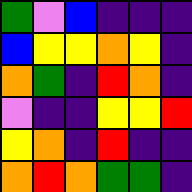[["green", "violet", "blue", "indigo", "indigo", "indigo"], ["blue", "yellow", "yellow", "orange", "yellow", "indigo"], ["orange", "green", "indigo", "red", "orange", "indigo"], ["violet", "indigo", "indigo", "yellow", "yellow", "red"], ["yellow", "orange", "indigo", "red", "indigo", "indigo"], ["orange", "red", "orange", "green", "green", "indigo"]]